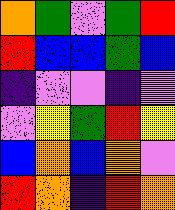[["orange", "green", "violet", "green", "red"], ["red", "blue", "blue", "green", "blue"], ["indigo", "violet", "violet", "indigo", "violet"], ["violet", "yellow", "green", "red", "yellow"], ["blue", "orange", "blue", "orange", "violet"], ["red", "orange", "indigo", "red", "orange"]]